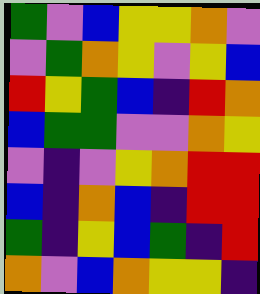[["green", "violet", "blue", "yellow", "yellow", "orange", "violet"], ["violet", "green", "orange", "yellow", "violet", "yellow", "blue"], ["red", "yellow", "green", "blue", "indigo", "red", "orange"], ["blue", "green", "green", "violet", "violet", "orange", "yellow"], ["violet", "indigo", "violet", "yellow", "orange", "red", "red"], ["blue", "indigo", "orange", "blue", "indigo", "red", "red"], ["green", "indigo", "yellow", "blue", "green", "indigo", "red"], ["orange", "violet", "blue", "orange", "yellow", "yellow", "indigo"]]